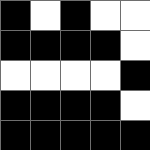[["black", "white", "black", "white", "white"], ["black", "black", "black", "black", "white"], ["white", "white", "white", "white", "black"], ["black", "black", "black", "black", "white"], ["black", "black", "black", "black", "black"]]